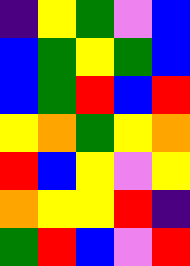[["indigo", "yellow", "green", "violet", "blue"], ["blue", "green", "yellow", "green", "blue"], ["blue", "green", "red", "blue", "red"], ["yellow", "orange", "green", "yellow", "orange"], ["red", "blue", "yellow", "violet", "yellow"], ["orange", "yellow", "yellow", "red", "indigo"], ["green", "red", "blue", "violet", "red"]]